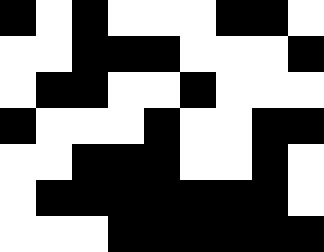[["black", "white", "black", "white", "white", "white", "black", "black", "white"], ["white", "white", "black", "black", "black", "white", "white", "white", "black"], ["white", "black", "black", "white", "white", "black", "white", "white", "white"], ["black", "white", "white", "white", "black", "white", "white", "black", "black"], ["white", "white", "black", "black", "black", "white", "white", "black", "white"], ["white", "black", "black", "black", "black", "black", "black", "black", "white"], ["white", "white", "white", "black", "black", "black", "black", "black", "black"]]